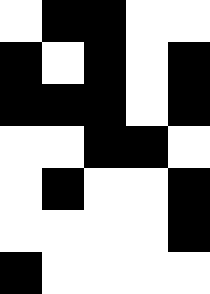[["white", "black", "black", "white", "white"], ["black", "white", "black", "white", "black"], ["black", "black", "black", "white", "black"], ["white", "white", "black", "black", "white"], ["white", "black", "white", "white", "black"], ["white", "white", "white", "white", "black"], ["black", "white", "white", "white", "white"]]